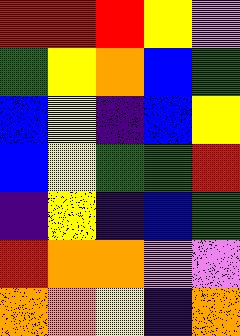[["red", "red", "red", "yellow", "violet"], ["green", "yellow", "orange", "blue", "green"], ["blue", "yellow", "indigo", "blue", "yellow"], ["blue", "yellow", "green", "green", "red"], ["indigo", "yellow", "indigo", "blue", "green"], ["red", "orange", "orange", "violet", "violet"], ["orange", "orange", "yellow", "indigo", "orange"]]